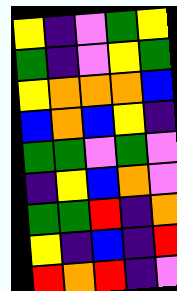[["yellow", "indigo", "violet", "green", "yellow"], ["green", "indigo", "violet", "yellow", "green"], ["yellow", "orange", "orange", "orange", "blue"], ["blue", "orange", "blue", "yellow", "indigo"], ["green", "green", "violet", "green", "violet"], ["indigo", "yellow", "blue", "orange", "violet"], ["green", "green", "red", "indigo", "orange"], ["yellow", "indigo", "blue", "indigo", "red"], ["red", "orange", "red", "indigo", "violet"]]